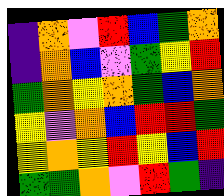[["indigo", "orange", "violet", "red", "blue", "green", "orange"], ["indigo", "orange", "blue", "violet", "green", "yellow", "red"], ["green", "orange", "yellow", "orange", "green", "blue", "orange"], ["yellow", "violet", "orange", "blue", "red", "red", "green"], ["yellow", "orange", "yellow", "red", "yellow", "blue", "red"], ["green", "green", "orange", "violet", "red", "green", "indigo"]]